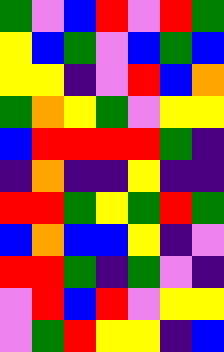[["green", "violet", "blue", "red", "violet", "red", "green"], ["yellow", "blue", "green", "violet", "blue", "green", "blue"], ["yellow", "yellow", "indigo", "violet", "red", "blue", "orange"], ["green", "orange", "yellow", "green", "violet", "yellow", "yellow"], ["blue", "red", "red", "red", "red", "green", "indigo"], ["indigo", "orange", "indigo", "indigo", "yellow", "indigo", "indigo"], ["red", "red", "green", "yellow", "green", "red", "green"], ["blue", "orange", "blue", "blue", "yellow", "indigo", "violet"], ["red", "red", "green", "indigo", "green", "violet", "indigo"], ["violet", "red", "blue", "red", "violet", "yellow", "yellow"], ["violet", "green", "red", "yellow", "yellow", "indigo", "blue"]]